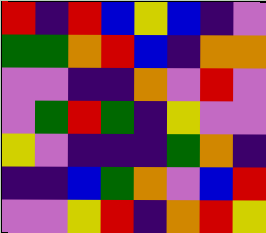[["red", "indigo", "red", "blue", "yellow", "blue", "indigo", "violet"], ["green", "green", "orange", "red", "blue", "indigo", "orange", "orange"], ["violet", "violet", "indigo", "indigo", "orange", "violet", "red", "violet"], ["violet", "green", "red", "green", "indigo", "yellow", "violet", "violet"], ["yellow", "violet", "indigo", "indigo", "indigo", "green", "orange", "indigo"], ["indigo", "indigo", "blue", "green", "orange", "violet", "blue", "red"], ["violet", "violet", "yellow", "red", "indigo", "orange", "red", "yellow"]]